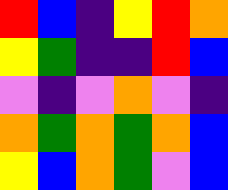[["red", "blue", "indigo", "yellow", "red", "orange"], ["yellow", "green", "indigo", "indigo", "red", "blue"], ["violet", "indigo", "violet", "orange", "violet", "indigo"], ["orange", "green", "orange", "green", "orange", "blue"], ["yellow", "blue", "orange", "green", "violet", "blue"]]